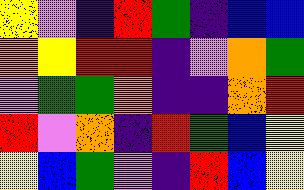[["yellow", "violet", "indigo", "red", "green", "indigo", "blue", "blue"], ["orange", "yellow", "red", "red", "indigo", "violet", "orange", "green"], ["violet", "green", "green", "orange", "indigo", "indigo", "orange", "red"], ["red", "violet", "orange", "indigo", "red", "green", "blue", "yellow"], ["yellow", "blue", "green", "violet", "indigo", "red", "blue", "yellow"]]